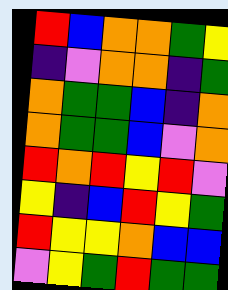[["red", "blue", "orange", "orange", "green", "yellow"], ["indigo", "violet", "orange", "orange", "indigo", "green"], ["orange", "green", "green", "blue", "indigo", "orange"], ["orange", "green", "green", "blue", "violet", "orange"], ["red", "orange", "red", "yellow", "red", "violet"], ["yellow", "indigo", "blue", "red", "yellow", "green"], ["red", "yellow", "yellow", "orange", "blue", "blue"], ["violet", "yellow", "green", "red", "green", "green"]]